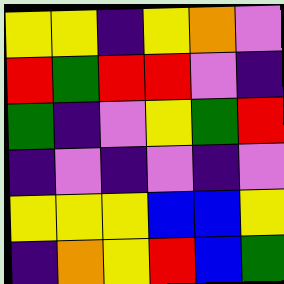[["yellow", "yellow", "indigo", "yellow", "orange", "violet"], ["red", "green", "red", "red", "violet", "indigo"], ["green", "indigo", "violet", "yellow", "green", "red"], ["indigo", "violet", "indigo", "violet", "indigo", "violet"], ["yellow", "yellow", "yellow", "blue", "blue", "yellow"], ["indigo", "orange", "yellow", "red", "blue", "green"]]